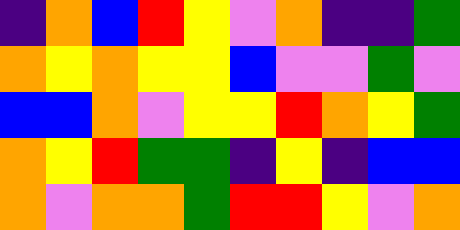[["indigo", "orange", "blue", "red", "yellow", "violet", "orange", "indigo", "indigo", "green"], ["orange", "yellow", "orange", "yellow", "yellow", "blue", "violet", "violet", "green", "violet"], ["blue", "blue", "orange", "violet", "yellow", "yellow", "red", "orange", "yellow", "green"], ["orange", "yellow", "red", "green", "green", "indigo", "yellow", "indigo", "blue", "blue"], ["orange", "violet", "orange", "orange", "green", "red", "red", "yellow", "violet", "orange"]]